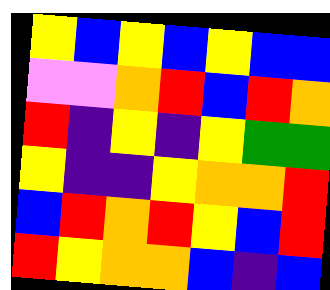[["yellow", "blue", "yellow", "blue", "yellow", "blue", "blue"], ["violet", "violet", "orange", "red", "blue", "red", "orange"], ["red", "indigo", "yellow", "indigo", "yellow", "green", "green"], ["yellow", "indigo", "indigo", "yellow", "orange", "orange", "red"], ["blue", "red", "orange", "red", "yellow", "blue", "red"], ["red", "yellow", "orange", "orange", "blue", "indigo", "blue"]]